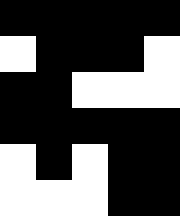[["black", "black", "black", "black", "black"], ["white", "black", "black", "black", "white"], ["black", "black", "white", "white", "white"], ["black", "black", "black", "black", "black"], ["white", "black", "white", "black", "black"], ["white", "white", "white", "black", "black"]]